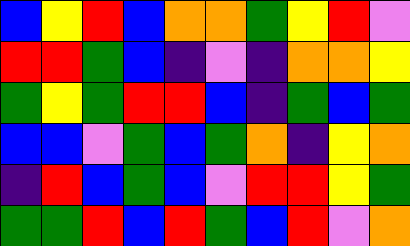[["blue", "yellow", "red", "blue", "orange", "orange", "green", "yellow", "red", "violet"], ["red", "red", "green", "blue", "indigo", "violet", "indigo", "orange", "orange", "yellow"], ["green", "yellow", "green", "red", "red", "blue", "indigo", "green", "blue", "green"], ["blue", "blue", "violet", "green", "blue", "green", "orange", "indigo", "yellow", "orange"], ["indigo", "red", "blue", "green", "blue", "violet", "red", "red", "yellow", "green"], ["green", "green", "red", "blue", "red", "green", "blue", "red", "violet", "orange"]]